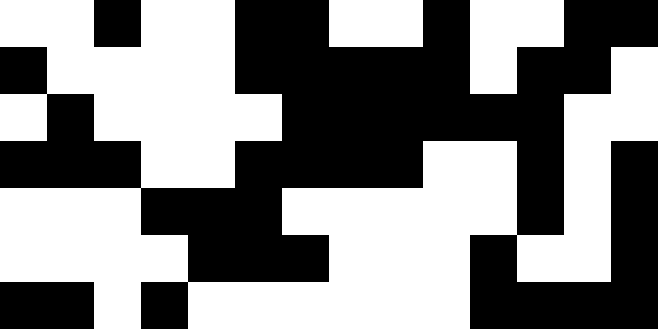[["white", "white", "black", "white", "white", "black", "black", "white", "white", "black", "white", "white", "black", "black"], ["black", "white", "white", "white", "white", "black", "black", "black", "black", "black", "white", "black", "black", "white"], ["white", "black", "white", "white", "white", "white", "black", "black", "black", "black", "black", "black", "white", "white"], ["black", "black", "black", "white", "white", "black", "black", "black", "black", "white", "white", "black", "white", "black"], ["white", "white", "white", "black", "black", "black", "white", "white", "white", "white", "white", "black", "white", "black"], ["white", "white", "white", "white", "black", "black", "black", "white", "white", "white", "black", "white", "white", "black"], ["black", "black", "white", "black", "white", "white", "white", "white", "white", "white", "black", "black", "black", "black"]]